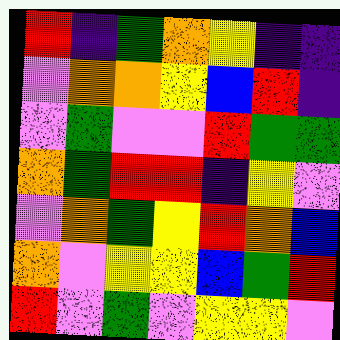[["red", "indigo", "green", "orange", "yellow", "indigo", "indigo"], ["violet", "orange", "orange", "yellow", "blue", "red", "indigo"], ["violet", "green", "violet", "violet", "red", "green", "green"], ["orange", "green", "red", "red", "indigo", "yellow", "violet"], ["violet", "orange", "green", "yellow", "red", "orange", "blue"], ["orange", "violet", "yellow", "yellow", "blue", "green", "red"], ["red", "violet", "green", "violet", "yellow", "yellow", "violet"]]